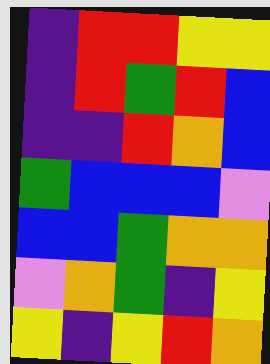[["indigo", "red", "red", "yellow", "yellow"], ["indigo", "red", "green", "red", "blue"], ["indigo", "indigo", "red", "orange", "blue"], ["green", "blue", "blue", "blue", "violet"], ["blue", "blue", "green", "orange", "orange"], ["violet", "orange", "green", "indigo", "yellow"], ["yellow", "indigo", "yellow", "red", "orange"]]